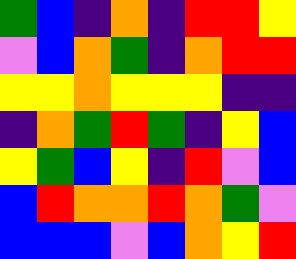[["green", "blue", "indigo", "orange", "indigo", "red", "red", "yellow"], ["violet", "blue", "orange", "green", "indigo", "orange", "red", "red"], ["yellow", "yellow", "orange", "yellow", "yellow", "yellow", "indigo", "indigo"], ["indigo", "orange", "green", "red", "green", "indigo", "yellow", "blue"], ["yellow", "green", "blue", "yellow", "indigo", "red", "violet", "blue"], ["blue", "red", "orange", "orange", "red", "orange", "green", "violet"], ["blue", "blue", "blue", "violet", "blue", "orange", "yellow", "red"]]